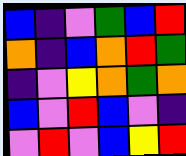[["blue", "indigo", "violet", "green", "blue", "red"], ["orange", "indigo", "blue", "orange", "red", "green"], ["indigo", "violet", "yellow", "orange", "green", "orange"], ["blue", "violet", "red", "blue", "violet", "indigo"], ["violet", "red", "violet", "blue", "yellow", "red"]]